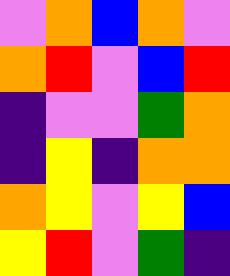[["violet", "orange", "blue", "orange", "violet"], ["orange", "red", "violet", "blue", "red"], ["indigo", "violet", "violet", "green", "orange"], ["indigo", "yellow", "indigo", "orange", "orange"], ["orange", "yellow", "violet", "yellow", "blue"], ["yellow", "red", "violet", "green", "indigo"]]